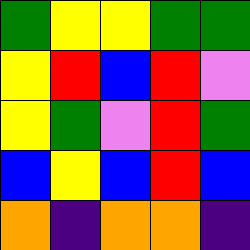[["green", "yellow", "yellow", "green", "green"], ["yellow", "red", "blue", "red", "violet"], ["yellow", "green", "violet", "red", "green"], ["blue", "yellow", "blue", "red", "blue"], ["orange", "indigo", "orange", "orange", "indigo"]]